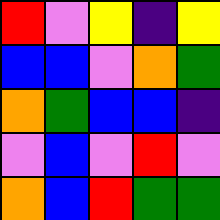[["red", "violet", "yellow", "indigo", "yellow"], ["blue", "blue", "violet", "orange", "green"], ["orange", "green", "blue", "blue", "indigo"], ["violet", "blue", "violet", "red", "violet"], ["orange", "blue", "red", "green", "green"]]